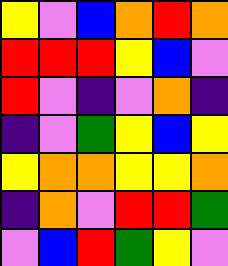[["yellow", "violet", "blue", "orange", "red", "orange"], ["red", "red", "red", "yellow", "blue", "violet"], ["red", "violet", "indigo", "violet", "orange", "indigo"], ["indigo", "violet", "green", "yellow", "blue", "yellow"], ["yellow", "orange", "orange", "yellow", "yellow", "orange"], ["indigo", "orange", "violet", "red", "red", "green"], ["violet", "blue", "red", "green", "yellow", "violet"]]